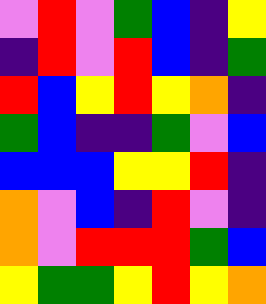[["violet", "red", "violet", "green", "blue", "indigo", "yellow"], ["indigo", "red", "violet", "red", "blue", "indigo", "green"], ["red", "blue", "yellow", "red", "yellow", "orange", "indigo"], ["green", "blue", "indigo", "indigo", "green", "violet", "blue"], ["blue", "blue", "blue", "yellow", "yellow", "red", "indigo"], ["orange", "violet", "blue", "indigo", "red", "violet", "indigo"], ["orange", "violet", "red", "red", "red", "green", "blue"], ["yellow", "green", "green", "yellow", "red", "yellow", "orange"]]